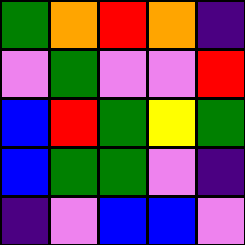[["green", "orange", "red", "orange", "indigo"], ["violet", "green", "violet", "violet", "red"], ["blue", "red", "green", "yellow", "green"], ["blue", "green", "green", "violet", "indigo"], ["indigo", "violet", "blue", "blue", "violet"]]